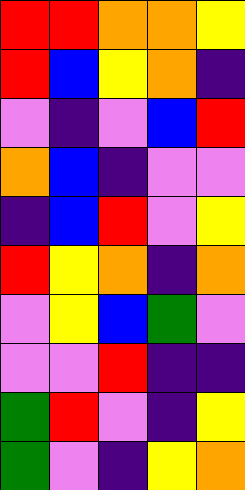[["red", "red", "orange", "orange", "yellow"], ["red", "blue", "yellow", "orange", "indigo"], ["violet", "indigo", "violet", "blue", "red"], ["orange", "blue", "indigo", "violet", "violet"], ["indigo", "blue", "red", "violet", "yellow"], ["red", "yellow", "orange", "indigo", "orange"], ["violet", "yellow", "blue", "green", "violet"], ["violet", "violet", "red", "indigo", "indigo"], ["green", "red", "violet", "indigo", "yellow"], ["green", "violet", "indigo", "yellow", "orange"]]